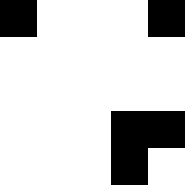[["black", "white", "white", "white", "black"], ["white", "white", "white", "white", "white"], ["white", "white", "white", "white", "white"], ["white", "white", "white", "black", "black"], ["white", "white", "white", "black", "white"]]